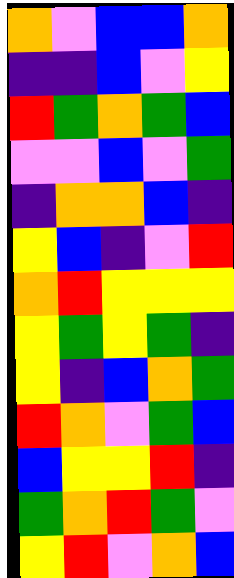[["orange", "violet", "blue", "blue", "orange"], ["indigo", "indigo", "blue", "violet", "yellow"], ["red", "green", "orange", "green", "blue"], ["violet", "violet", "blue", "violet", "green"], ["indigo", "orange", "orange", "blue", "indigo"], ["yellow", "blue", "indigo", "violet", "red"], ["orange", "red", "yellow", "yellow", "yellow"], ["yellow", "green", "yellow", "green", "indigo"], ["yellow", "indigo", "blue", "orange", "green"], ["red", "orange", "violet", "green", "blue"], ["blue", "yellow", "yellow", "red", "indigo"], ["green", "orange", "red", "green", "violet"], ["yellow", "red", "violet", "orange", "blue"]]